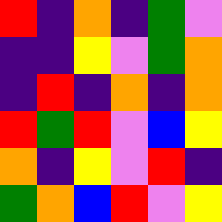[["red", "indigo", "orange", "indigo", "green", "violet"], ["indigo", "indigo", "yellow", "violet", "green", "orange"], ["indigo", "red", "indigo", "orange", "indigo", "orange"], ["red", "green", "red", "violet", "blue", "yellow"], ["orange", "indigo", "yellow", "violet", "red", "indigo"], ["green", "orange", "blue", "red", "violet", "yellow"]]